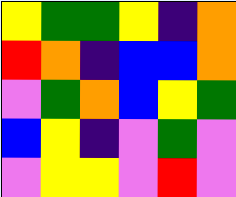[["yellow", "green", "green", "yellow", "indigo", "orange"], ["red", "orange", "indigo", "blue", "blue", "orange"], ["violet", "green", "orange", "blue", "yellow", "green"], ["blue", "yellow", "indigo", "violet", "green", "violet"], ["violet", "yellow", "yellow", "violet", "red", "violet"]]